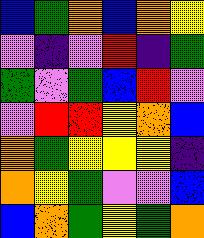[["blue", "green", "orange", "blue", "orange", "yellow"], ["violet", "indigo", "violet", "red", "indigo", "green"], ["green", "violet", "green", "blue", "red", "violet"], ["violet", "red", "red", "yellow", "orange", "blue"], ["orange", "green", "yellow", "yellow", "yellow", "indigo"], ["orange", "yellow", "green", "violet", "violet", "blue"], ["blue", "orange", "green", "yellow", "green", "orange"]]